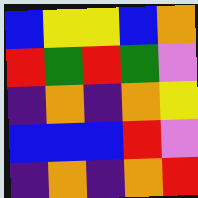[["blue", "yellow", "yellow", "blue", "orange"], ["red", "green", "red", "green", "violet"], ["indigo", "orange", "indigo", "orange", "yellow"], ["blue", "blue", "blue", "red", "violet"], ["indigo", "orange", "indigo", "orange", "red"]]